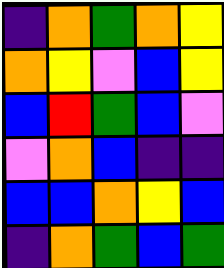[["indigo", "orange", "green", "orange", "yellow"], ["orange", "yellow", "violet", "blue", "yellow"], ["blue", "red", "green", "blue", "violet"], ["violet", "orange", "blue", "indigo", "indigo"], ["blue", "blue", "orange", "yellow", "blue"], ["indigo", "orange", "green", "blue", "green"]]